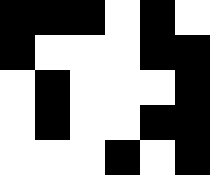[["black", "black", "black", "white", "black", "white"], ["black", "white", "white", "white", "black", "black"], ["white", "black", "white", "white", "white", "black"], ["white", "black", "white", "white", "black", "black"], ["white", "white", "white", "black", "white", "black"]]